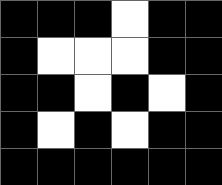[["black", "black", "black", "white", "black", "black"], ["black", "white", "white", "white", "black", "black"], ["black", "black", "white", "black", "white", "black"], ["black", "white", "black", "white", "black", "black"], ["black", "black", "black", "black", "black", "black"]]